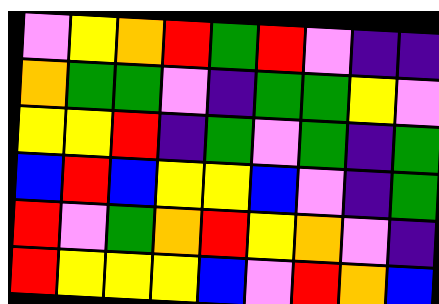[["violet", "yellow", "orange", "red", "green", "red", "violet", "indigo", "indigo"], ["orange", "green", "green", "violet", "indigo", "green", "green", "yellow", "violet"], ["yellow", "yellow", "red", "indigo", "green", "violet", "green", "indigo", "green"], ["blue", "red", "blue", "yellow", "yellow", "blue", "violet", "indigo", "green"], ["red", "violet", "green", "orange", "red", "yellow", "orange", "violet", "indigo"], ["red", "yellow", "yellow", "yellow", "blue", "violet", "red", "orange", "blue"]]